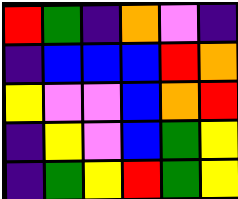[["red", "green", "indigo", "orange", "violet", "indigo"], ["indigo", "blue", "blue", "blue", "red", "orange"], ["yellow", "violet", "violet", "blue", "orange", "red"], ["indigo", "yellow", "violet", "blue", "green", "yellow"], ["indigo", "green", "yellow", "red", "green", "yellow"]]